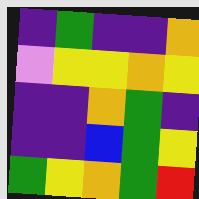[["indigo", "green", "indigo", "indigo", "orange"], ["violet", "yellow", "yellow", "orange", "yellow"], ["indigo", "indigo", "orange", "green", "indigo"], ["indigo", "indigo", "blue", "green", "yellow"], ["green", "yellow", "orange", "green", "red"]]